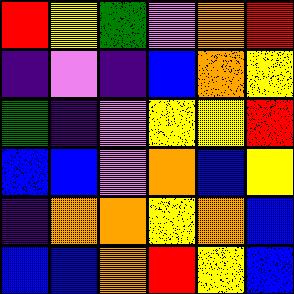[["red", "yellow", "green", "violet", "orange", "red"], ["indigo", "violet", "indigo", "blue", "orange", "yellow"], ["green", "indigo", "violet", "yellow", "yellow", "red"], ["blue", "blue", "violet", "orange", "blue", "yellow"], ["indigo", "orange", "orange", "yellow", "orange", "blue"], ["blue", "blue", "orange", "red", "yellow", "blue"]]